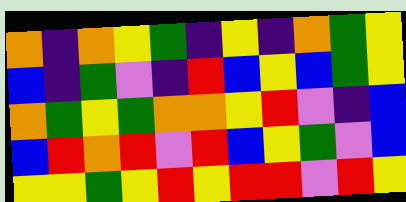[["orange", "indigo", "orange", "yellow", "green", "indigo", "yellow", "indigo", "orange", "green", "yellow"], ["blue", "indigo", "green", "violet", "indigo", "red", "blue", "yellow", "blue", "green", "yellow"], ["orange", "green", "yellow", "green", "orange", "orange", "yellow", "red", "violet", "indigo", "blue"], ["blue", "red", "orange", "red", "violet", "red", "blue", "yellow", "green", "violet", "blue"], ["yellow", "yellow", "green", "yellow", "red", "yellow", "red", "red", "violet", "red", "yellow"]]